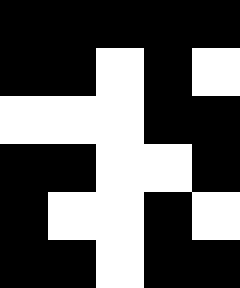[["black", "black", "black", "black", "black"], ["black", "black", "white", "black", "white"], ["white", "white", "white", "black", "black"], ["black", "black", "white", "white", "black"], ["black", "white", "white", "black", "white"], ["black", "black", "white", "black", "black"]]